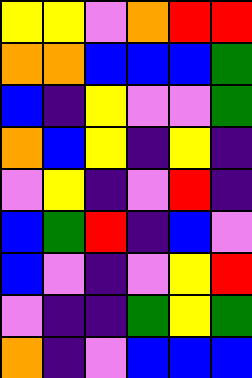[["yellow", "yellow", "violet", "orange", "red", "red"], ["orange", "orange", "blue", "blue", "blue", "green"], ["blue", "indigo", "yellow", "violet", "violet", "green"], ["orange", "blue", "yellow", "indigo", "yellow", "indigo"], ["violet", "yellow", "indigo", "violet", "red", "indigo"], ["blue", "green", "red", "indigo", "blue", "violet"], ["blue", "violet", "indigo", "violet", "yellow", "red"], ["violet", "indigo", "indigo", "green", "yellow", "green"], ["orange", "indigo", "violet", "blue", "blue", "blue"]]